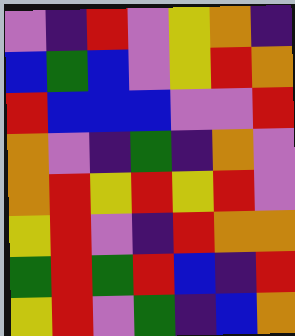[["violet", "indigo", "red", "violet", "yellow", "orange", "indigo"], ["blue", "green", "blue", "violet", "yellow", "red", "orange"], ["red", "blue", "blue", "blue", "violet", "violet", "red"], ["orange", "violet", "indigo", "green", "indigo", "orange", "violet"], ["orange", "red", "yellow", "red", "yellow", "red", "violet"], ["yellow", "red", "violet", "indigo", "red", "orange", "orange"], ["green", "red", "green", "red", "blue", "indigo", "red"], ["yellow", "red", "violet", "green", "indigo", "blue", "orange"]]